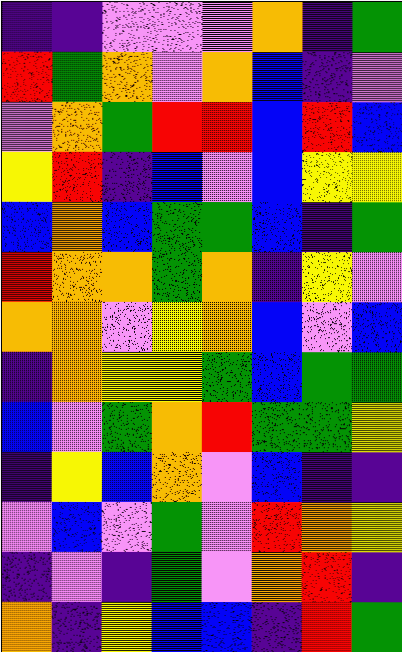[["indigo", "indigo", "violet", "violet", "violet", "orange", "indigo", "green"], ["red", "green", "orange", "violet", "orange", "blue", "indigo", "violet"], ["violet", "orange", "green", "red", "red", "blue", "red", "blue"], ["yellow", "red", "indigo", "blue", "violet", "blue", "yellow", "yellow"], ["blue", "orange", "blue", "green", "green", "blue", "indigo", "green"], ["red", "orange", "orange", "green", "orange", "indigo", "yellow", "violet"], ["orange", "orange", "violet", "yellow", "orange", "blue", "violet", "blue"], ["indigo", "orange", "yellow", "yellow", "green", "blue", "green", "green"], ["blue", "violet", "green", "orange", "red", "green", "green", "yellow"], ["indigo", "yellow", "blue", "orange", "violet", "blue", "indigo", "indigo"], ["violet", "blue", "violet", "green", "violet", "red", "orange", "yellow"], ["indigo", "violet", "indigo", "green", "violet", "orange", "red", "indigo"], ["orange", "indigo", "yellow", "blue", "blue", "indigo", "red", "green"]]